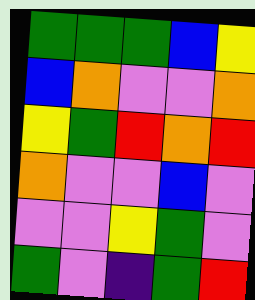[["green", "green", "green", "blue", "yellow"], ["blue", "orange", "violet", "violet", "orange"], ["yellow", "green", "red", "orange", "red"], ["orange", "violet", "violet", "blue", "violet"], ["violet", "violet", "yellow", "green", "violet"], ["green", "violet", "indigo", "green", "red"]]